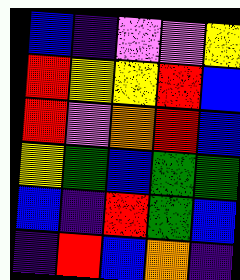[["blue", "indigo", "violet", "violet", "yellow"], ["red", "yellow", "yellow", "red", "blue"], ["red", "violet", "orange", "red", "blue"], ["yellow", "green", "blue", "green", "green"], ["blue", "indigo", "red", "green", "blue"], ["indigo", "red", "blue", "orange", "indigo"]]